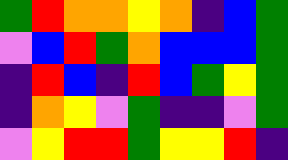[["green", "red", "orange", "orange", "yellow", "orange", "indigo", "blue", "green"], ["violet", "blue", "red", "green", "orange", "blue", "blue", "blue", "green"], ["indigo", "red", "blue", "indigo", "red", "blue", "green", "yellow", "green"], ["indigo", "orange", "yellow", "violet", "green", "indigo", "indigo", "violet", "green"], ["violet", "yellow", "red", "red", "green", "yellow", "yellow", "red", "indigo"]]